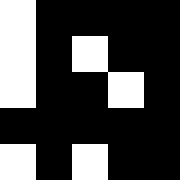[["white", "black", "black", "black", "black"], ["white", "black", "white", "black", "black"], ["white", "black", "black", "white", "black"], ["black", "black", "black", "black", "black"], ["white", "black", "white", "black", "black"]]